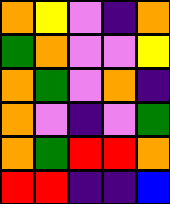[["orange", "yellow", "violet", "indigo", "orange"], ["green", "orange", "violet", "violet", "yellow"], ["orange", "green", "violet", "orange", "indigo"], ["orange", "violet", "indigo", "violet", "green"], ["orange", "green", "red", "red", "orange"], ["red", "red", "indigo", "indigo", "blue"]]